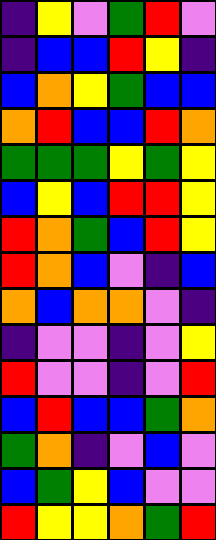[["indigo", "yellow", "violet", "green", "red", "violet"], ["indigo", "blue", "blue", "red", "yellow", "indigo"], ["blue", "orange", "yellow", "green", "blue", "blue"], ["orange", "red", "blue", "blue", "red", "orange"], ["green", "green", "green", "yellow", "green", "yellow"], ["blue", "yellow", "blue", "red", "red", "yellow"], ["red", "orange", "green", "blue", "red", "yellow"], ["red", "orange", "blue", "violet", "indigo", "blue"], ["orange", "blue", "orange", "orange", "violet", "indigo"], ["indigo", "violet", "violet", "indigo", "violet", "yellow"], ["red", "violet", "violet", "indigo", "violet", "red"], ["blue", "red", "blue", "blue", "green", "orange"], ["green", "orange", "indigo", "violet", "blue", "violet"], ["blue", "green", "yellow", "blue", "violet", "violet"], ["red", "yellow", "yellow", "orange", "green", "red"]]